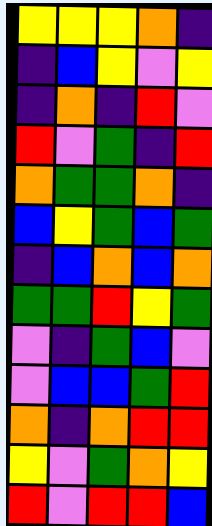[["yellow", "yellow", "yellow", "orange", "indigo"], ["indigo", "blue", "yellow", "violet", "yellow"], ["indigo", "orange", "indigo", "red", "violet"], ["red", "violet", "green", "indigo", "red"], ["orange", "green", "green", "orange", "indigo"], ["blue", "yellow", "green", "blue", "green"], ["indigo", "blue", "orange", "blue", "orange"], ["green", "green", "red", "yellow", "green"], ["violet", "indigo", "green", "blue", "violet"], ["violet", "blue", "blue", "green", "red"], ["orange", "indigo", "orange", "red", "red"], ["yellow", "violet", "green", "orange", "yellow"], ["red", "violet", "red", "red", "blue"]]